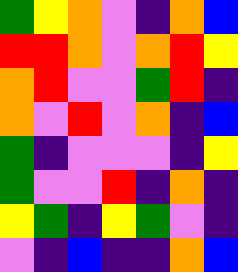[["green", "yellow", "orange", "violet", "indigo", "orange", "blue"], ["red", "red", "orange", "violet", "orange", "red", "yellow"], ["orange", "red", "violet", "violet", "green", "red", "indigo"], ["orange", "violet", "red", "violet", "orange", "indigo", "blue"], ["green", "indigo", "violet", "violet", "violet", "indigo", "yellow"], ["green", "violet", "violet", "red", "indigo", "orange", "indigo"], ["yellow", "green", "indigo", "yellow", "green", "violet", "indigo"], ["violet", "indigo", "blue", "indigo", "indigo", "orange", "blue"]]